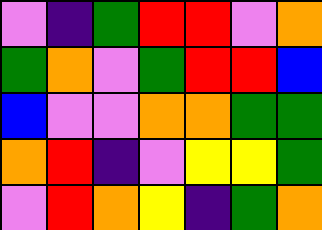[["violet", "indigo", "green", "red", "red", "violet", "orange"], ["green", "orange", "violet", "green", "red", "red", "blue"], ["blue", "violet", "violet", "orange", "orange", "green", "green"], ["orange", "red", "indigo", "violet", "yellow", "yellow", "green"], ["violet", "red", "orange", "yellow", "indigo", "green", "orange"]]